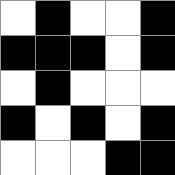[["white", "black", "white", "white", "black"], ["black", "black", "black", "white", "black"], ["white", "black", "white", "white", "white"], ["black", "white", "black", "white", "black"], ["white", "white", "white", "black", "black"]]